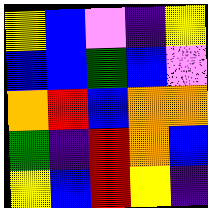[["yellow", "blue", "violet", "indigo", "yellow"], ["blue", "blue", "green", "blue", "violet"], ["orange", "red", "blue", "orange", "orange"], ["green", "indigo", "red", "orange", "blue"], ["yellow", "blue", "red", "yellow", "indigo"]]